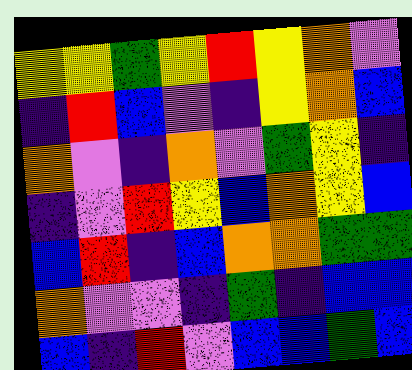[["yellow", "yellow", "green", "yellow", "red", "yellow", "orange", "violet"], ["indigo", "red", "blue", "violet", "indigo", "yellow", "orange", "blue"], ["orange", "violet", "indigo", "orange", "violet", "green", "yellow", "indigo"], ["indigo", "violet", "red", "yellow", "blue", "orange", "yellow", "blue"], ["blue", "red", "indigo", "blue", "orange", "orange", "green", "green"], ["orange", "violet", "violet", "indigo", "green", "indigo", "blue", "blue"], ["blue", "indigo", "red", "violet", "blue", "blue", "green", "blue"]]